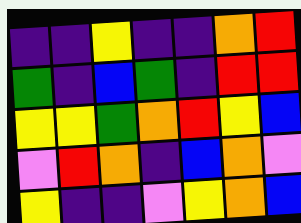[["indigo", "indigo", "yellow", "indigo", "indigo", "orange", "red"], ["green", "indigo", "blue", "green", "indigo", "red", "red"], ["yellow", "yellow", "green", "orange", "red", "yellow", "blue"], ["violet", "red", "orange", "indigo", "blue", "orange", "violet"], ["yellow", "indigo", "indigo", "violet", "yellow", "orange", "blue"]]